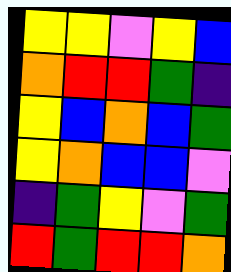[["yellow", "yellow", "violet", "yellow", "blue"], ["orange", "red", "red", "green", "indigo"], ["yellow", "blue", "orange", "blue", "green"], ["yellow", "orange", "blue", "blue", "violet"], ["indigo", "green", "yellow", "violet", "green"], ["red", "green", "red", "red", "orange"]]